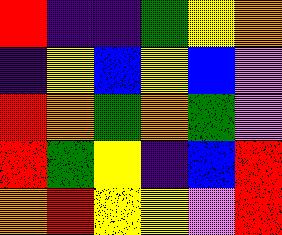[["red", "indigo", "indigo", "green", "yellow", "orange"], ["indigo", "yellow", "blue", "yellow", "blue", "violet"], ["red", "orange", "green", "orange", "green", "violet"], ["red", "green", "yellow", "indigo", "blue", "red"], ["orange", "red", "yellow", "yellow", "violet", "red"]]